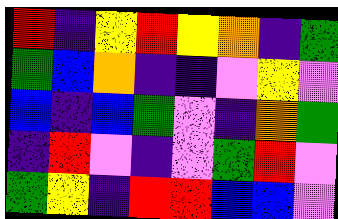[["red", "indigo", "yellow", "red", "yellow", "orange", "indigo", "green"], ["green", "blue", "orange", "indigo", "indigo", "violet", "yellow", "violet"], ["blue", "indigo", "blue", "green", "violet", "indigo", "orange", "green"], ["indigo", "red", "violet", "indigo", "violet", "green", "red", "violet"], ["green", "yellow", "indigo", "red", "red", "blue", "blue", "violet"]]